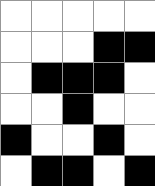[["white", "white", "white", "white", "white"], ["white", "white", "white", "black", "black"], ["white", "black", "black", "black", "white"], ["white", "white", "black", "white", "white"], ["black", "white", "white", "black", "white"], ["white", "black", "black", "white", "black"]]